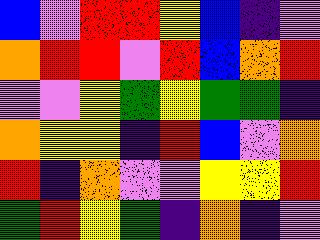[["blue", "violet", "red", "red", "yellow", "blue", "indigo", "violet"], ["orange", "red", "red", "violet", "red", "blue", "orange", "red"], ["violet", "violet", "yellow", "green", "yellow", "green", "green", "indigo"], ["orange", "yellow", "yellow", "indigo", "red", "blue", "violet", "orange"], ["red", "indigo", "orange", "violet", "violet", "yellow", "yellow", "red"], ["green", "red", "yellow", "green", "indigo", "orange", "indigo", "violet"]]